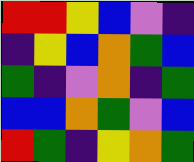[["red", "red", "yellow", "blue", "violet", "indigo"], ["indigo", "yellow", "blue", "orange", "green", "blue"], ["green", "indigo", "violet", "orange", "indigo", "green"], ["blue", "blue", "orange", "green", "violet", "blue"], ["red", "green", "indigo", "yellow", "orange", "green"]]